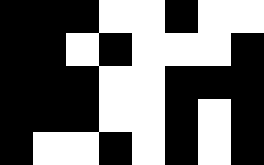[["black", "black", "black", "white", "white", "black", "white", "white"], ["black", "black", "white", "black", "white", "white", "white", "black"], ["black", "black", "black", "white", "white", "black", "black", "black"], ["black", "black", "black", "white", "white", "black", "white", "black"], ["black", "white", "white", "black", "white", "black", "white", "black"]]